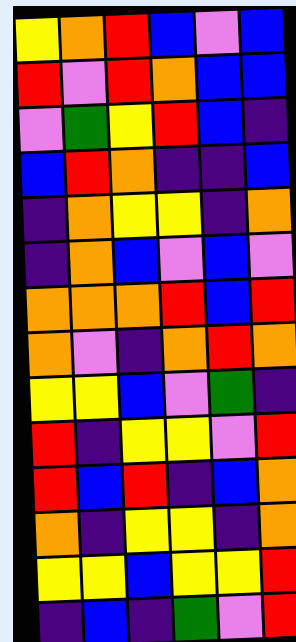[["yellow", "orange", "red", "blue", "violet", "blue"], ["red", "violet", "red", "orange", "blue", "blue"], ["violet", "green", "yellow", "red", "blue", "indigo"], ["blue", "red", "orange", "indigo", "indigo", "blue"], ["indigo", "orange", "yellow", "yellow", "indigo", "orange"], ["indigo", "orange", "blue", "violet", "blue", "violet"], ["orange", "orange", "orange", "red", "blue", "red"], ["orange", "violet", "indigo", "orange", "red", "orange"], ["yellow", "yellow", "blue", "violet", "green", "indigo"], ["red", "indigo", "yellow", "yellow", "violet", "red"], ["red", "blue", "red", "indigo", "blue", "orange"], ["orange", "indigo", "yellow", "yellow", "indigo", "orange"], ["yellow", "yellow", "blue", "yellow", "yellow", "red"], ["indigo", "blue", "indigo", "green", "violet", "red"]]